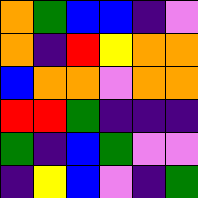[["orange", "green", "blue", "blue", "indigo", "violet"], ["orange", "indigo", "red", "yellow", "orange", "orange"], ["blue", "orange", "orange", "violet", "orange", "orange"], ["red", "red", "green", "indigo", "indigo", "indigo"], ["green", "indigo", "blue", "green", "violet", "violet"], ["indigo", "yellow", "blue", "violet", "indigo", "green"]]